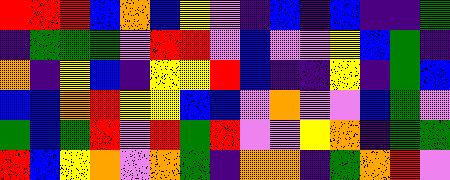[["red", "red", "red", "blue", "orange", "blue", "yellow", "violet", "indigo", "blue", "indigo", "blue", "indigo", "indigo", "green"], ["indigo", "green", "green", "green", "violet", "red", "red", "violet", "blue", "violet", "violet", "yellow", "blue", "green", "indigo"], ["orange", "indigo", "yellow", "blue", "indigo", "yellow", "yellow", "red", "blue", "indigo", "indigo", "yellow", "indigo", "green", "blue"], ["blue", "blue", "orange", "red", "yellow", "yellow", "blue", "blue", "violet", "orange", "violet", "violet", "blue", "green", "violet"], ["green", "blue", "green", "red", "violet", "red", "green", "red", "violet", "violet", "yellow", "orange", "indigo", "green", "green"], ["red", "blue", "yellow", "orange", "violet", "orange", "green", "indigo", "orange", "orange", "indigo", "green", "orange", "red", "violet"]]